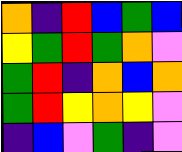[["orange", "indigo", "red", "blue", "green", "blue"], ["yellow", "green", "red", "green", "orange", "violet"], ["green", "red", "indigo", "orange", "blue", "orange"], ["green", "red", "yellow", "orange", "yellow", "violet"], ["indigo", "blue", "violet", "green", "indigo", "violet"]]